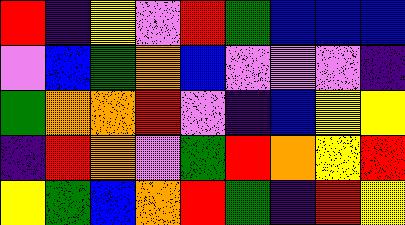[["red", "indigo", "yellow", "violet", "red", "green", "blue", "blue", "blue"], ["violet", "blue", "green", "orange", "blue", "violet", "violet", "violet", "indigo"], ["green", "orange", "orange", "red", "violet", "indigo", "blue", "yellow", "yellow"], ["indigo", "red", "orange", "violet", "green", "red", "orange", "yellow", "red"], ["yellow", "green", "blue", "orange", "red", "green", "indigo", "red", "yellow"]]